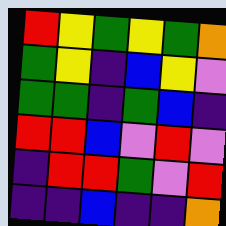[["red", "yellow", "green", "yellow", "green", "orange"], ["green", "yellow", "indigo", "blue", "yellow", "violet"], ["green", "green", "indigo", "green", "blue", "indigo"], ["red", "red", "blue", "violet", "red", "violet"], ["indigo", "red", "red", "green", "violet", "red"], ["indigo", "indigo", "blue", "indigo", "indigo", "orange"]]